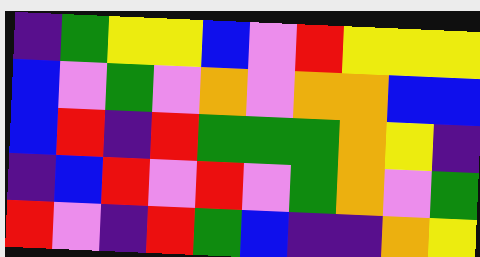[["indigo", "green", "yellow", "yellow", "blue", "violet", "red", "yellow", "yellow", "yellow"], ["blue", "violet", "green", "violet", "orange", "violet", "orange", "orange", "blue", "blue"], ["blue", "red", "indigo", "red", "green", "green", "green", "orange", "yellow", "indigo"], ["indigo", "blue", "red", "violet", "red", "violet", "green", "orange", "violet", "green"], ["red", "violet", "indigo", "red", "green", "blue", "indigo", "indigo", "orange", "yellow"]]